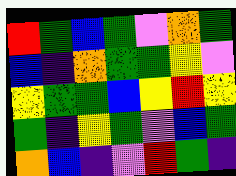[["red", "green", "blue", "green", "violet", "orange", "green"], ["blue", "indigo", "orange", "green", "green", "yellow", "violet"], ["yellow", "green", "green", "blue", "yellow", "red", "yellow"], ["green", "indigo", "yellow", "green", "violet", "blue", "green"], ["orange", "blue", "indigo", "violet", "red", "green", "indigo"]]